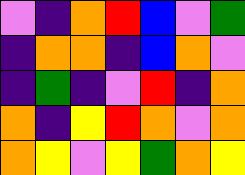[["violet", "indigo", "orange", "red", "blue", "violet", "green"], ["indigo", "orange", "orange", "indigo", "blue", "orange", "violet"], ["indigo", "green", "indigo", "violet", "red", "indigo", "orange"], ["orange", "indigo", "yellow", "red", "orange", "violet", "orange"], ["orange", "yellow", "violet", "yellow", "green", "orange", "yellow"]]